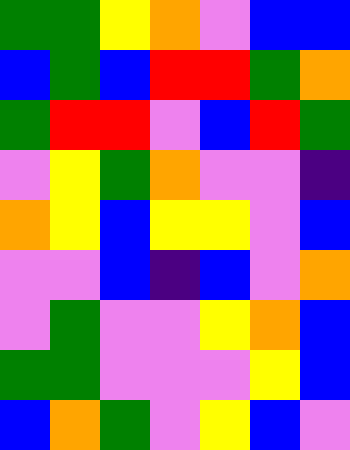[["green", "green", "yellow", "orange", "violet", "blue", "blue"], ["blue", "green", "blue", "red", "red", "green", "orange"], ["green", "red", "red", "violet", "blue", "red", "green"], ["violet", "yellow", "green", "orange", "violet", "violet", "indigo"], ["orange", "yellow", "blue", "yellow", "yellow", "violet", "blue"], ["violet", "violet", "blue", "indigo", "blue", "violet", "orange"], ["violet", "green", "violet", "violet", "yellow", "orange", "blue"], ["green", "green", "violet", "violet", "violet", "yellow", "blue"], ["blue", "orange", "green", "violet", "yellow", "blue", "violet"]]